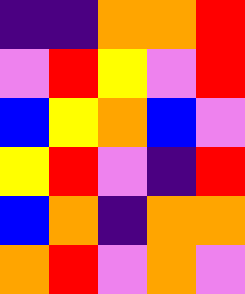[["indigo", "indigo", "orange", "orange", "red"], ["violet", "red", "yellow", "violet", "red"], ["blue", "yellow", "orange", "blue", "violet"], ["yellow", "red", "violet", "indigo", "red"], ["blue", "orange", "indigo", "orange", "orange"], ["orange", "red", "violet", "orange", "violet"]]